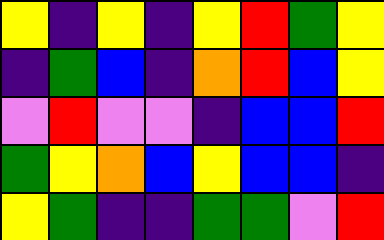[["yellow", "indigo", "yellow", "indigo", "yellow", "red", "green", "yellow"], ["indigo", "green", "blue", "indigo", "orange", "red", "blue", "yellow"], ["violet", "red", "violet", "violet", "indigo", "blue", "blue", "red"], ["green", "yellow", "orange", "blue", "yellow", "blue", "blue", "indigo"], ["yellow", "green", "indigo", "indigo", "green", "green", "violet", "red"]]